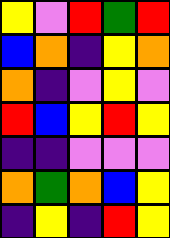[["yellow", "violet", "red", "green", "red"], ["blue", "orange", "indigo", "yellow", "orange"], ["orange", "indigo", "violet", "yellow", "violet"], ["red", "blue", "yellow", "red", "yellow"], ["indigo", "indigo", "violet", "violet", "violet"], ["orange", "green", "orange", "blue", "yellow"], ["indigo", "yellow", "indigo", "red", "yellow"]]